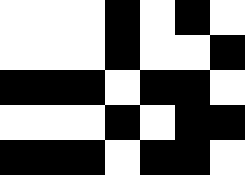[["white", "white", "white", "black", "white", "black", "white"], ["white", "white", "white", "black", "white", "white", "black"], ["black", "black", "black", "white", "black", "black", "white"], ["white", "white", "white", "black", "white", "black", "black"], ["black", "black", "black", "white", "black", "black", "white"]]